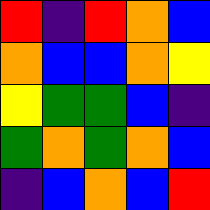[["red", "indigo", "red", "orange", "blue"], ["orange", "blue", "blue", "orange", "yellow"], ["yellow", "green", "green", "blue", "indigo"], ["green", "orange", "green", "orange", "blue"], ["indigo", "blue", "orange", "blue", "red"]]